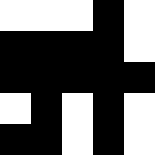[["white", "white", "white", "black", "white"], ["black", "black", "black", "black", "white"], ["black", "black", "black", "black", "black"], ["white", "black", "white", "black", "white"], ["black", "black", "white", "black", "white"]]